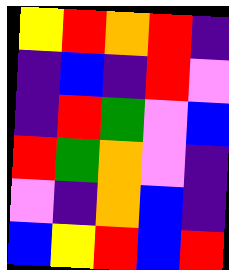[["yellow", "red", "orange", "red", "indigo"], ["indigo", "blue", "indigo", "red", "violet"], ["indigo", "red", "green", "violet", "blue"], ["red", "green", "orange", "violet", "indigo"], ["violet", "indigo", "orange", "blue", "indigo"], ["blue", "yellow", "red", "blue", "red"]]